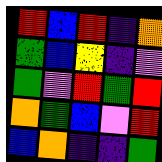[["red", "blue", "red", "indigo", "orange"], ["green", "blue", "yellow", "indigo", "violet"], ["green", "violet", "red", "green", "red"], ["orange", "green", "blue", "violet", "red"], ["blue", "orange", "indigo", "indigo", "green"]]